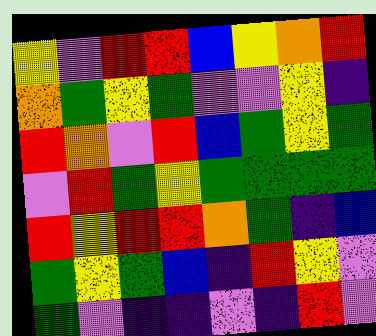[["yellow", "violet", "red", "red", "blue", "yellow", "orange", "red"], ["orange", "green", "yellow", "green", "violet", "violet", "yellow", "indigo"], ["red", "orange", "violet", "red", "blue", "green", "yellow", "green"], ["violet", "red", "green", "yellow", "green", "green", "green", "green"], ["red", "yellow", "red", "red", "orange", "green", "indigo", "blue"], ["green", "yellow", "green", "blue", "indigo", "red", "yellow", "violet"], ["green", "violet", "indigo", "indigo", "violet", "indigo", "red", "violet"]]